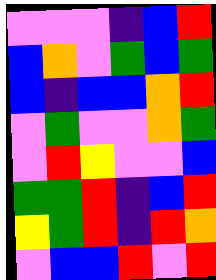[["violet", "violet", "violet", "indigo", "blue", "red"], ["blue", "orange", "violet", "green", "blue", "green"], ["blue", "indigo", "blue", "blue", "orange", "red"], ["violet", "green", "violet", "violet", "orange", "green"], ["violet", "red", "yellow", "violet", "violet", "blue"], ["green", "green", "red", "indigo", "blue", "red"], ["yellow", "green", "red", "indigo", "red", "orange"], ["violet", "blue", "blue", "red", "violet", "red"]]